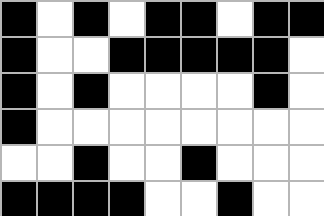[["black", "white", "black", "white", "black", "black", "white", "black", "black"], ["black", "white", "white", "black", "black", "black", "black", "black", "white"], ["black", "white", "black", "white", "white", "white", "white", "black", "white"], ["black", "white", "white", "white", "white", "white", "white", "white", "white"], ["white", "white", "black", "white", "white", "black", "white", "white", "white"], ["black", "black", "black", "black", "white", "white", "black", "white", "white"]]